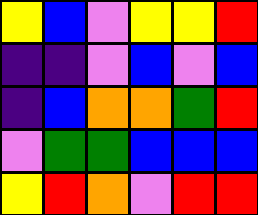[["yellow", "blue", "violet", "yellow", "yellow", "red"], ["indigo", "indigo", "violet", "blue", "violet", "blue"], ["indigo", "blue", "orange", "orange", "green", "red"], ["violet", "green", "green", "blue", "blue", "blue"], ["yellow", "red", "orange", "violet", "red", "red"]]